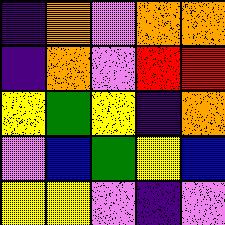[["indigo", "orange", "violet", "orange", "orange"], ["indigo", "orange", "violet", "red", "red"], ["yellow", "green", "yellow", "indigo", "orange"], ["violet", "blue", "green", "yellow", "blue"], ["yellow", "yellow", "violet", "indigo", "violet"]]